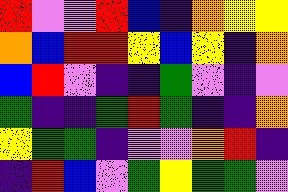[["red", "violet", "violet", "red", "blue", "indigo", "orange", "yellow", "yellow"], ["orange", "blue", "red", "red", "yellow", "blue", "yellow", "indigo", "orange"], ["blue", "red", "violet", "indigo", "indigo", "green", "violet", "indigo", "violet"], ["green", "indigo", "indigo", "green", "red", "green", "indigo", "indigo", "orange"], ["yellow", "green", "green", "indigo", "violet", "violet", "orange", "red", "indigo"], ["indigo", "red", "blue", "violet", "green", "yellow", "green", "green", "violet"]]